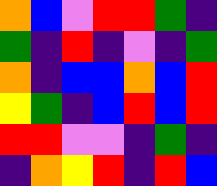[["orange", "blue", "violet", "red", "red", "green", "indigo"], ["green", "indigo", "red", "indigo", "violet", "indigo", "green"], ["orange", "indigo", "blue", "blue", "orange", "blue", "red"], ["yellow", "green", "indigo", "blue", "red", "blue", "red"], ["red", "red", "violet", "violet", "indigo", "green", "indigo"], ["indigo", "orange", "yellow", "red", "indigo", "red", "blue"]]